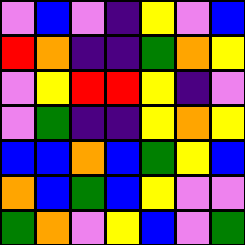[["violet", "blue", "violet", "indigo", "yellow", "violet", "blue"], ["red", "orange", "indigo", "indigo", "green", "orange", "yellow"], ["violet", "yellow", "red", "red", "yellow", "indigo", "violet"], ["violet", "green", "indigo", "indigo", "yellow", "orange", "yellow"], ["blue", "blue", "orange", "blue", "green", "yellow", "blue"], ["orange", "blue", "green", "blue", "yellow", "violet", "violet"], ["green", "orange", "violet", "yellow", "blue", "violet", "green"]]